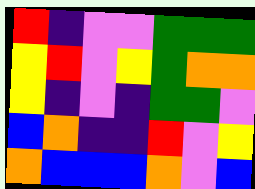[["red", "indigo", "violet", "violet", "green", "green", "green"], ["yellow", "red", "violet", "yellow", "green", "orange", "orange"], ["yellow", "indigo", "violet", "indigo", "green", "green", "violet"], ["blue", "orange", "indigo", "indigo", "red", "violet", "yellow"], ["orange", "blue", "blue", "blue", "orange", "violet", "blue"]]